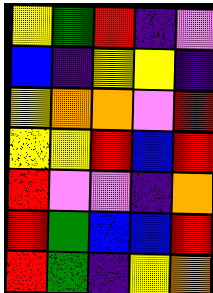[["yellow", "green", "red", "indigo", "violet"], ["blue", "indigo", "yellow", "yellow", "indigo"], ["yellow", "orange", "orange", "violet", "red"], ["yellow", "yellow", "red", "blue", "red"], ["red", "violet", "violet", "indigo", "orange"], ["red", "green", "blue", "blue", "red"], ["red", "green", "indigo", "yellow", "orange"]]